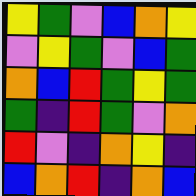[["yellow", "green", "violet", "blue", "orange", "yellow"], ["violet", "yellow", "green", "violet", "blue", "green"], ["orange", "blue", "red", "green", "yellow", "green"], ["green", "indigo", "red", "green", "violet", "orange"], ["red", "violet", "indigo", "orange", "yellow", "indigo"], ["blue", "orange", "red", "indigo", "orange", "blue"]]